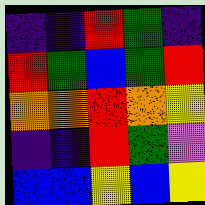[["indigo", "indigo", "red", "green", "indigo"], ["red", "green", "blue", "green", "red"], ["orange", "orange", "red", "orange", "yellow"], ["indigo", "indigo", "red", "green", "violet"], ["blue", "blue", "yellow", "blue", "yellow"]]